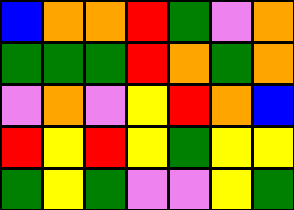[["blue", "orange", "orange", "red", "green", "violet", "orange"], ["green", "green", "green", "red", "orange", "green", "orange"], ["violet", "orange", "violet", "yellow", "red", "orange", "blue"], ["red", "yellow", "red", "yellow", "green", "yellow", "yellow"], ["green", "yellow", "green", "violet", "violet", "yellow", "green"]]